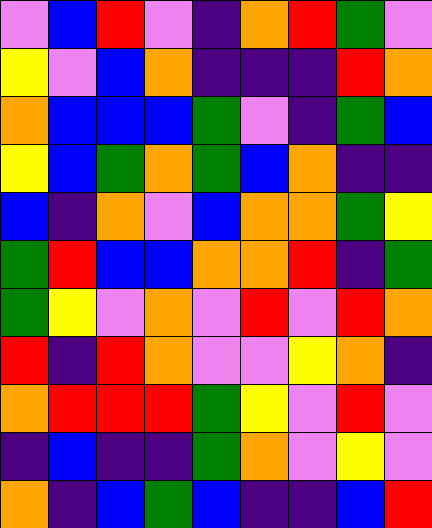[["violet", "blue", "red", "violet", "indigo", "orange", "red", "green", "violet"], ["yellow", "violet", "blue", "orange", "indigo", "indigo", "indigo", "red", "orange"], ["orange", "blue", "blue", "blue", "green", "violet", "indigo", "green", "blue"], ["yellow", "blue", "green", "orange", "green", "blue", "orange", "indigo", "indigo"], ["blue", "indigo", "orange", "violet", "blue", "orange", "orange", "green", "yellow"], ["green", "red", "blue", "blue", "orange", "orange", "red", "indigo", "green"], ["green", "yellow", "violet", "orange", "violet", "red", "violet", "red", "orange"], ["red", "indigo", "red", "orange", "violet", "violet", "yellow", "orange", "indigo"], ["orange", "red", "red", "red", "green", "yellow", "violet", "red", "violet"], ["indigo", "blue", "indigo", "indigo", "green", "orange", "violet", "yellow", "violet"], ["orange", "indigo", "blue", "green", "blue", "indigo", "indigo", "blue", "red"]]